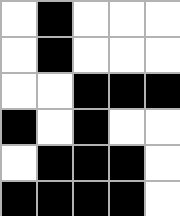[["white", "black", "white", "white", "white"], ["white", "black", "white", "white", "white"], ["white", "white", "black", "black", "black"], ["black", "white", "black", "white", "white"], ["white", "black", "black", "black", "white"], ["black", "black", "black", "black", "white"]]